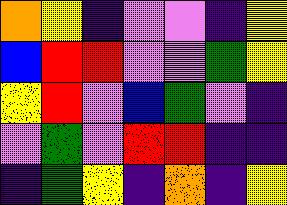[["orange", "yellow", "indigo", "violet", "violet", "indigo", "yellow"], ["blue", "red", "red", "violet", "violet", "green", "yellow"], ["yellow", "red", "violet", "blue", "green", "violet", "indigo"], ["violet", "green", "violet", "red", "red", "indigo", "indigo"], ["indigo", "green", "yellow", "indigo", "orange", "indigo", "yellow"]]